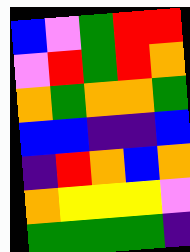[["blue", "violet", "green", "red", "red"], ["violet", "red", "green", "red", "orange"], ["orange", "green", "orange", "orange", "green"], ["blue", "blue", "indigo", "indigo", "blue"], ["indigo", "red", "orange", "blue", "orange"], ["orange", "yellow", "yellow", "yellow", "violet"], ["green", "green", "green", "green", "indigo"]]